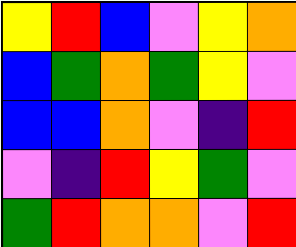[["yellow", "red", "blue", "violet", "yellow", "orange"], ["blue", "green", "orange", "green", "yellow", "violet"], ["blue", "blue", "orange", "violet", "indigo", "red"], ["violet", "indigo", "red", "yellow", "green", "violet"], ["green", "red", "orange", "orange", "violet", "red"]]